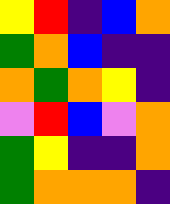[["yellow", "red", "indigo", "blue", "orange"], ["green", "orange", "blue", "indigo", "indigo"], ["orange", "green", "orange", "yellow", "indigo"], ["violet", "red", "blue", "violet", "orange"], ["green", "yellow", "indigo", "indigo", "orange"], ["green", "orange", "orange", "orange", "indigo"]]